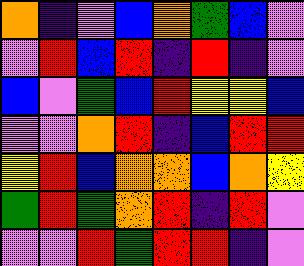[["orange", "indigo", "violet", "blue", "orange", "green", "blue", "violet"], ["violet", "red", "blue", "red", "indigo", "red", "indigo", "violet"], ["blue", "violet", "green", "blue", "red", "yellow", "yellow", "blue"], ["violet", "violet", "orange", "red", "indigo", "blue", "red", "red"], ["yellow", "red", "blue", "orange", "orange", "blue", "orange", "yellow"], ["green", "red", "green", "orange", "red", "indigo", "red", "violet"], ["violet", "violet", "red", "green", "red", "red", "indigo", "violet"]]